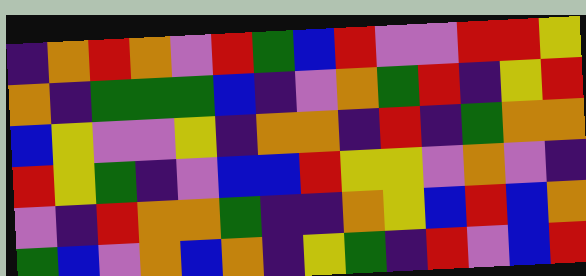[["indigo", "orange", "red", "orange", "violet", "red", "green", "blue", "red", "violet", "violet", "red", "red", "yellow"], ["orange", "indigo", "green", "green", "green", "blue", "indigo", "violet", "orange", "green", "red", "indigo", "yellow", "red"], ["blue", "yellow", "violet", "violet", "yellow", "indigo", "orange", "orange", "indigo", "red", "indigo", "green", "orange", "orange"], ["red", "yellow", "green", "indigo", "violet", "blue", "blue", "red", "yellow", "yellow", "violet", "orange", "violet", "indigo"], ["violet", "indigo", "red", "orange", "orange", "green", "indigo", "indigo", "orange", "yellow", "blue", "red", "blue", "orange"], ["green", "blue", "violet", "orange", "blue", "orange", "indigo", "yellow", "green", "indigo", "red", "violet", "blue", "red"]]